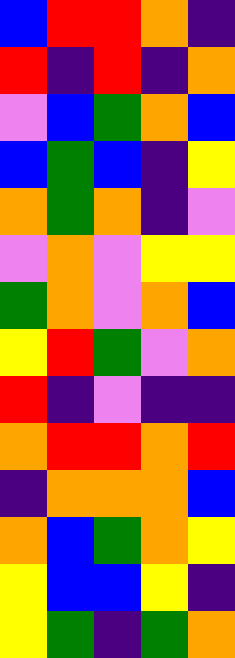[["blue", "red", "red", "orange", "indigo"], ["red", "indigo", "red", "indigo", "orange"], ["violet", "blue", "green", "orange", "blue"], ["blue", "green", "blue", "indigo", "yellow"], ["orange", "green", "orange", "indigo", "violet"], ["violet", "orange", "violet", "yellow", "yellow"], ["green", "orange", "violet", "orange", "blue"], ["yellow", "red", "green", "violet", "orange"], ["red", "indigo", "violet", "indigo", "indigo"], ["orange", "red", "red", "orange", "red"], ["indigo", "orange", "orange", "orange", "blue"], ["orange", "blue", "green", "orange", "yellow"], ["yellow", "blue", "blue", "yellow", "indigo"], ["yellow", "green", "indigo", "green", "orange"]]